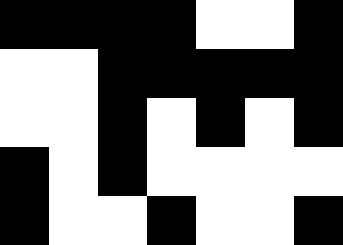[["black", "black", "black", "black", "white", "white", "black"], ["white", "white", "black", "black", "black", "black", "black"], ["white", "white", "black", "white", "black", "white", "black"], ["black", "white", "black", "white", "white", "white", "white"], ["black", "white", "white", "black", "white", "white", "black"]]